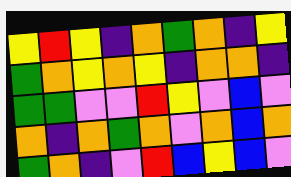[["yellow", "red", "yellow", "indigo", "orange", "green", "orange", "indigo", "yellow"], ["green", "orange", "yellow", "orange", "yellow", "indigo", "orange", "orange", "indigo"], ["green", "green", "violet", "violet", "red", "yellow", "violet", "blue", "violet"], ["orange", "indigo", "orange", "green", "orange", "violet", "orange", "blue", "orange"], ["green", "orange", "indigo", "violet", "red", "blue", "yellow", "blue", "violet"]]